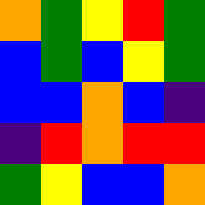[["orange", "green", "yellow", "red", "green"], ["blue", "green", "blue", "yellow", "green"], ["blue", "blue", "orange", "blue", "indigo"], ["indigo", "red", "orange", "red", "red"], ["green", "yellow", "blue", "blue", "orange"]]